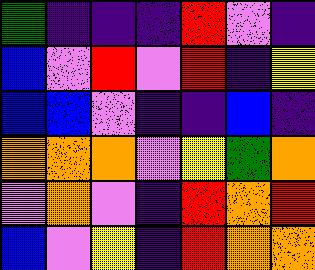[["green", "indigo", "indigo", "indigo", "red", "violet", "indigo"], ["blue", "violet", "red", "violet", "red", "indigo", "yellow"], ["blue", "blue", "violet", "indigo", "indigo", "blue", "indigo"], ["orange", "orange", "orange", "violet", "yellow", "green", "orange"], ["violet", "orange", "violet", "indigo", "red", "orange", "red"], ["blue", "violet", "yellow", "indigo", "red", "orange", "orange"]]